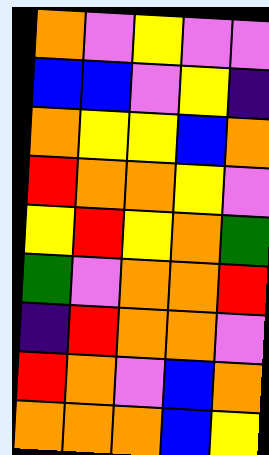[["orange", "violet", "yellow", "violet", "violet"], ["blue", "blue", "violet", "yellow", "indigo"], ["orange", "yellow", "yellow", "blue", "orange"], ["red", "orange", "orange", "yellow", "violet"], ["yellow", "red", "yellow", "orange", "green"], ["green", "violet", "orange", "orange", "red"], ["indigo", "red", "orange", "orange", "violet"], ["red", "orange", "violet", "blue", "orange"], ["orange", "orange", "orange", "blue", "yellow"]]